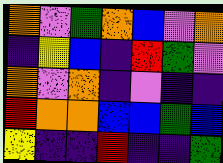[["orange", "violet", "green", "orange", "blue", "violet", "orange"], ["indigo", "yellow", "blue", "indigo", "red", "green", "violet"], ["orange", "violet", "orange", "indigo", "violet", "indigo", "indigo"], ["red", "orange", "orange", "blue", "blue", "green", "blue"], ["yellow", "indigo", "indigo", "red", "indigo", "indigo", "green"]]